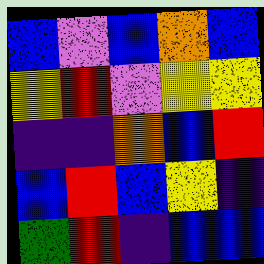[["blue", "violet", "blue", "orange", "blue"], ["yellow", "red", "violet", "yellow", "yellow"], ["indigo", "indigo", "orange", "blue", "red"], ["blue", "red", "blue", "yellow", "indigo"], ["green", "red", "indigo", "blue", "blue"]]